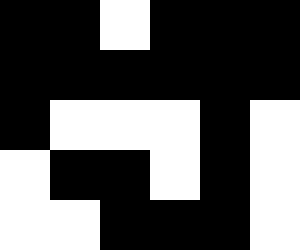[["black", "black", "white", "black", "black", "black"], ["black", "black", "black", "black", "black", "black"], ["black", "white", "white", "white", "black", "white"], ["white", "black", "black", "white", "black", "white"], ["white", "white", "black", "black", "black", "white"]]